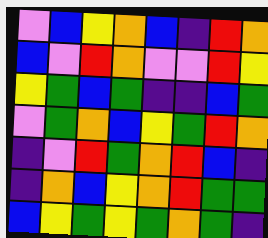[["violet", "blue", "yellow", "orange", "blue", "indigo", "red", "orange"], ["blue", "violet", "red", "orange", "violet", "violet", "red", "yellow"], ["yellow", "green", "blue", "green", "indigo", "indigo", "blue", "green"], ["violet", "green", "orange", "blue", "yellow", "green", "red", "orange"], ["indigo", "violet", "red", "green", "orange", "red", "blue", "indigo"], ["indigo", "orange", "blue", "yellow", "orange", "red", "green", "green"], ["blue", "yellow", "green", "yellow", "green", "orange", "green", "indigo"]]